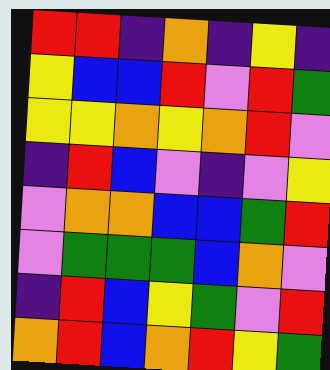[["red", "red", "indigo", "orange", "indigo", "yellow", "indigo"], ["yellow", "blue", "blue", "red", "violet", "red", "green"], ["yellow", "yellow", "orange", "yellow", "orange", "red", "violet"], ["indigo", "red", "blue", "violet", "indigo", "violet", "yellow"], ["violet", "orange", "orange", "blue", "blue", "green", "red"], ["violet", "green", "green", "green", "blue", "orange", "violet"], ["indigo", "red", "blue", "yellow", "green", "violet", "red"], ["orange", "red", "blue", "orange", "red", "yellow", "green"]]